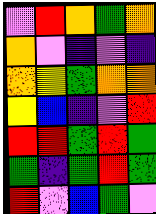[["violet", "red", "orange", "green", "orange"], ["orange", "violet", "indigo", "violet", "indigo"], ["orange", "yellow", "green", "orange", "orange"], ["yellow", "blue", "indigo", "violet", "red"], ["red", "red", "green", "red", "green"], ["green", "indigo", "green", "red", "green"], ["red", "violet", "blue", "green", "violet"]]